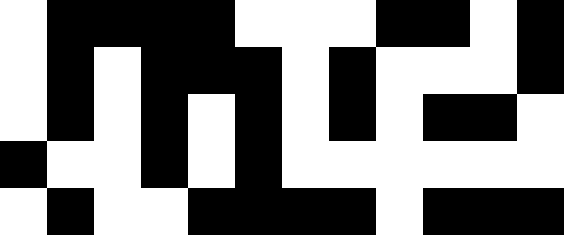[["white", "black", "black", "black", "black", "white", "white", "white", "black", "black", "white", "black"], ["white", "black", "white", "black", "black", "black", "white", "black", "white", "white", "white", "black"], ["white", "black", "white", "black", "white", "black", "white", "black", "white", "black", "black", "white"], ["black", "white", "white", "black", "white", "black", "white", "white", "white", "white", "white", "white"], ["white", "black", "white", "white", "black", "black", "black", "black", "white", "black", "black", "black"]]